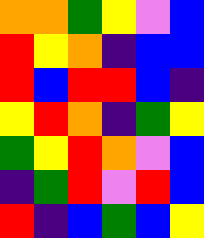[["orange", "orange", "green", "yellow", "violet", "blue"], ["red", "yellow", "orange", "indigo", "blue", "blue"], ["red", "blue", "red", "red", "blue", "indigo"], ["yellow", "red", "orange", "indigo", "green", "yellow"], ["green", "yellow", "red", "orange", "violet", "blue"], ["indigo", "green", "red", "violet", "red", "blue"], ["red", "indigo", "blue", "green", "blue", "yellow"]]